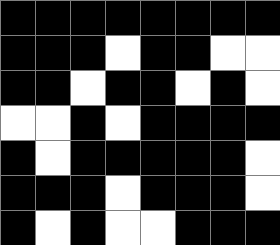[["black", "black", "black", "black", "black", "black", "black", "black"], ["black", "black", "black", "white", "black", "black", "white", "white"], ["black", "black", "white", "black", "black", "white", "black", "white"], ["white", "white", "black", "white", "black", "black", "black", "black"], ["black", "white", "black", "black", "black", "black", "black", "white"], ["black", "black", "black", "white", "black", "black", "black", "white"], ["black", "white", "black", "white", "white", "black", "black", "black"]]